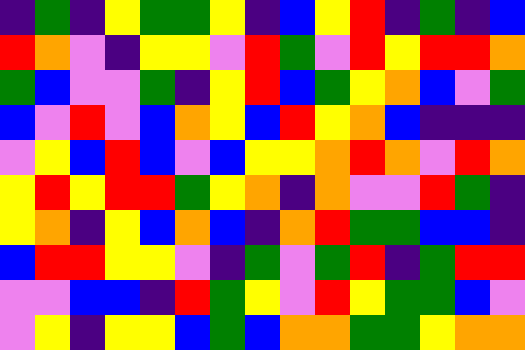[["indigo", "green", "indigo", "yellow", "green", "green", "yellow", "indigo", "blue", "yellow", "red", "indigo", "green", "indigo", "blue"], ["red", "orange", "violet", "indigo", "yellow", "yellow", "violet", "red", "green", "violet", "red", "yellow", "red", "red", "orange"], ["green", "blue", "violet", "violet", "green", "indigo", "yellow", "red", "blue", "green", "yellow", "orange", "blue", "violet", "green"], ["blue", "violet", "red", "violet", "blue", "orange", "yellow", "blue", "red", "yellow", "orange", "blue", "indigo", "indigo", "indigo"], ["violet", "yellow", "blue", "red", "blue", "violet", "blue", "yellow", "yellow", "orange", "red", "orange", "violet", "red", "orange"], ["yellow", "red", "yellow", "red", "red", "green", "yellow", "orange", "indigo", "orange", "violet", "violet", "red", "green", "indigo"], ["yellow", "orange", "indigo", "yellow", "blue", "orange", "blue", "indigo", "orange", "red", "green", "green", "blue", "blue", "indigo"], ["blue", "red", "red", "yellow", "yellow", "violet", "indigo", "green", "violet", "green", "red", "indigo", "green", "red", "red"], ["violet", "violet", "blue", "blue", "indigo", "red", "green", "yellow", "violet", "red", "yellow", "green", "green", "blue", "violet"], ["violet", "yellow", "indigo", "yellow", "yellow", "blue", "green", "blue", "orange", "orange", "green", "green", "yellow", "orange", "orange"]]